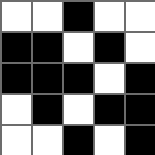[["white", "white", "black", "white", "white"], ["black", "black", "white", "black", "white"], ["black", "black", "black", "white", "black"], ["white", "black", "white", "black", "black"], ["white", "white", "black", "white", "black"]]